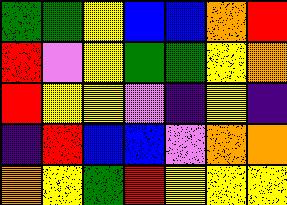[["green", "green", "yellow", "blue", "blue", "orange", "red"], ["red", "violet", "yellow", "green", "green", "yellow", "orange"], ["red", "yellow", "yellow", "violet", "indigo", "yellow", "indigo"], ["indigo", "red", "blue", "blue", "violet", "orange", "orange"], ["orange", "yellow", "green", "red", "yellow", "yellow", "yellow"]]